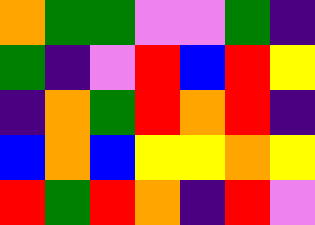[["orange", "green", "green", "violet", "violet", "green", "indigo"], ["green", "indigo", "violet", "red", "blue", "red", "yellow"], ["indigo", "orange", "green", "red", "orange", "red", "indigo"], ["blue", "orange", "blue", "yellow", "yellow", "orange", "yellow"], ["red", "green", "red", "orange", "indigo", "red", "violet"]]